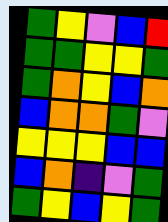[["green", "yellow", "violet", "blue", "red"], ["green", "green", "yellow", "yellow", "green"], ["green", "orange", "yellow", "blue", "orange"], ["blue", "orange", "orange", "green", "violet"], ["yellow", "yellow", "yellow", "blue", "blue"], ["blue", "orange", "indigo", "violet", "green"], ["green", "yellow", "blue", "yellow", "green"]]